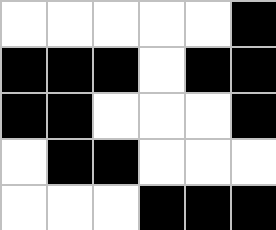[["white", "white", "white", "white", "white", "black"], ["black", "black", "black", "white", "black", "black"], ["black", "black", "white", "white", "white", "black"], ["white", "black", "black", "white", "white", "white"], ["white", "white", "white", "black", "black", "black"]]